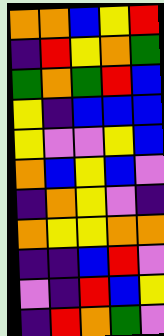[["orange", "orange", "blue", "yellow", "red"], ["indigo", "red", "yellow", "orange", "green"], ["green", "orange", "green", "red", "blue"], ["yellow", "indigo", "blue", "blue", "blue"], ["yellow", "violet", "violet", "yellow", "blue"], ["orange", "blue", "yellow", "blue", "violet"], ["indigo", "orange", "yellow", "violet", "indigo"], ["orange", "yellow", "yellow", "orange", "orange"], ["indigo", "indigo", "blue", "red", "violet"], ["violet", "indigo", "red", "blue", "yellow"], ["indigo", "red", "orange", "green", "violet"]]